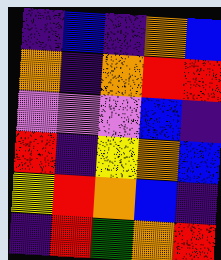[["indigo", "blue", "indigo", "orange", "blue"], ["orange", "indigo", "orange", "red", "red"], ["violet", "violet", "violet", "blue", "indigo"], ["red", "indigo", "yellow", "orange", "blue"], ["yellow", "red", "orange", "blue", "indigo"], ["indigo", "red", "green", "orange", "red"]]